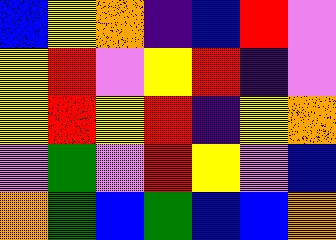[["blue", "yellow", "orange", "indigo", "blue", "red", "violet"], ["yellow", "red", "violet", "yellow", "red", "indigo", "violet"], ["yellow", "red", "yellow", "red", "indigo", "yellow", "orange"], ["violet", "green", "violet", "red", "yellow", "violet", "blue"], ["orange", "green", "blue", "green", "blue", "blue", "orange"]]